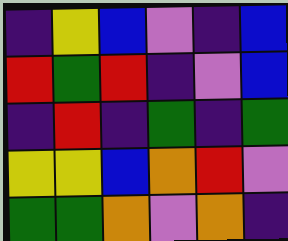[["indigo", "yellow", "blue", "violet", "indigo", "blue"], ["red", "green", "red", "indigo", "violet", "blue"], ["indigo", "red", "indigo", "green", "indigo", "green"], ["yellow", "yellow", "blue", "orange", "red", "violet"], ["green", "green", "orange", "violet", "orange", "indigo"]]